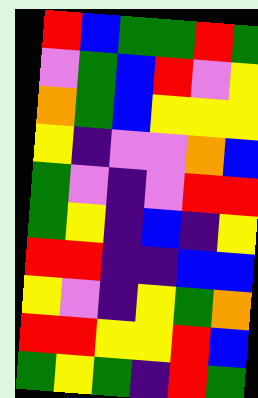[["red", "blue", "green", "green", "red", "green"], ["violet", "green", "blue", "red", "violet", "yellow"], ["orange", "green", "blue", "yellow", "yellow", "yellow"], ["yellow", "indigo", "violet", "violet", "orange", "blue"], ["green", "violet", "indigo", "violet", "red", "red"], ["green", "yellow", "indigo", "blue", "indigo", "yellow"], ["red", "red", "indigo", "indigo", "blue", "blue"], ["yellow", "violet", "indigo", "yellow", "green", "orange"], ["red", "red", "yellow", "yellow", "red", "blue"], ["green", "yellow", "green", "indigo", "red", "green"]]